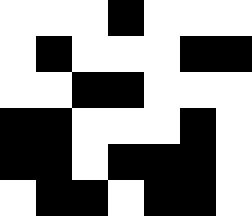[["white", "white", "white", "black", "white", "white", "white"], ["white", "black", "white", "white", "white", "black", "black"], ["white", "white", "black", "black", "white", "white", "white"], ["black", "black", "white", "white", "white", "black", "white"], ["black", "black", "white", "black", "black", "black", "white"], ["white", "black", "black", "white", "black", "black", "white"]]